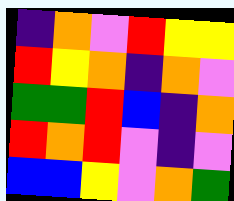[["indigo", "orange", "violet", "red", "yellow", "yellow"], ["red", "yellow", "orange", "indigo", "orange", "violet"], ["green", "green", "red", "blue", "indigo", "orange"], ["red", "orange", "red", "violet", "indigo", "violet"], ["blue", "blue", "yellow", "violet", "orange", "green"]]